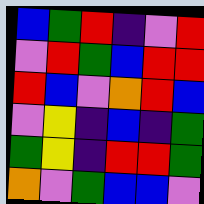[["blue", "green", "red", "indigo", "violet", "red"], ["violet", "red", "green", "blue", "red", "red"], ["red", "blue", "violet", "orange", "red", "blue"], ["violet", "yellow", "indigo", "blue", "indigo", "green"], ["green", "yellow", "indigo", "red", "red", "green"], ["orange", "violet", "green", "blue", "blue", "violet"]]